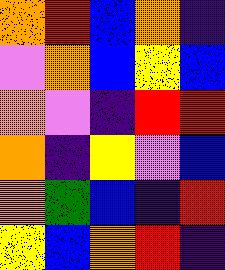[["orange", "red", "blue", "orange", "indigo"], ["violet", "orange", "blue", "yellow", "blue"], ["orange", "violet", "indigo", "red", "red"], ["orange", "indigo", "yellow", "violet", "blue"], ["orange", "green", "blue", "indigo", "red"], ["yellow", "blue", "orange", "red", "indigo"]]